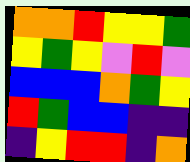[["orange", "orange", "red", "yellow", "yellow", "green"], ["yellow", "green", "yellow", "violet", "red", "violet"], ["blue", "blue", "blue", "orange", "green", "yellow"], ["red", "green", "blue", "blue", "indigo", "indigo"], ["indigo", "yellow", "red", "red", "indigo", "orange"]]